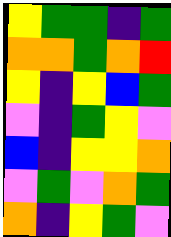[["yellow", "green", "green", "indigo", "green"], ["orange", "orange", "green", "orange", "red"], ["yellow", "indigo", "yellow", "blue", "green"], ["violet", "indigo", "green", "yellow", "violet"], ["blue", "indigo", "yellow", "yellow", "orange"], ["violet", "green", "violet", "orange", "green"], ["orange", "indigo", "yellow", "green", "violet"]]